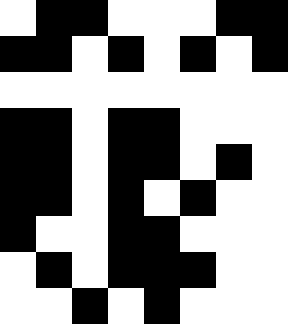[["white", "black", "black", "white", "white", "white", "black", "black"], ["black", "black", "white", "black", "white", "black", "white", "black"], ["white", "white", "white", "white", "white", "white", "white", "white"], ["black", "black", "white", "black", "black", "white", "white", "white"], ["black", "black", "white", "black", "black", "white", "black", "white"], ["black", "black", "white", "black", "white", "black", "white", "white"], ["black", "white", "white", "black", "black", "white", "white", "white"], ["white", "black", "white", "black", "black", "black", "white", "white"], ["white", "white", "black", "white", "black", "white", "white", "white"]]